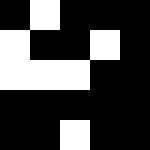[["black", "white", "black", "black", "black"], ["white", "black", "black", "white", "black"], ["white", "white", "white", "black", "black"], ["black", "black", "black", "black", "black"], ["black", "black", "white", "black", "black"]]